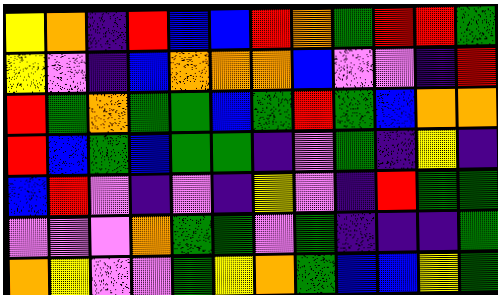[["yellow", "orange", "indigo", "red", "blue", "blue", "red", "orange", "green", "red", "red", "green"], ["yellow", "violet", "indigo", "blue", "orange", "orange", "orange", "blue", "violet", "violet", "indigo", "red"], ["red", "green", "orange", "green", "green", "blue", "green", "red", "green", "blue", "orange", "orange"], ["red", "blue", "green", "blue", "green", "green", "indigo", "violet", "green", "indigo", "yellow", "indigo"], ["blue", "red", "violet", "indigo", "violet", "indigo", "yellow", "violet", "indigo", "red", "green", "green"], ["violet", "violet", "violet", "orange", "green", "green", "violet", "green", "indigo", "indigo", "indigo", "green"], ["orange", "yellow", "violet", "violet", "green", "yellow", "orange", "green", "blue", "blue", "yellow", "green"]]